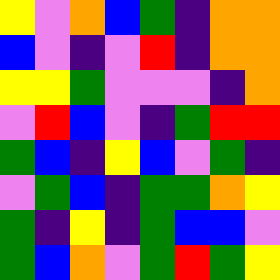[["yellow", "violet", "orange", "blue", "green", "indigo", "orange", "orange"], ["blue", "violet", "indigo", "violet", "red", "indigo", "orange", "orange"], ["yellow", "yellow", "green", "violet", "violet", "violet", "indigo", "orange"], ["violet", "red", "blue", "violet", "indigo", "green", "red", "red"], ["green", "blue", "indigo", "yellow", "blue", "violet", "green", "indigo"], ["violet", "green", "blue", "indigo", "green", "green", "orange", "yellow"], ["green", "indigo", "yellow", "indigo", "green", "blue", "blue", "violet"], ["green", "blue", "orange", "violet", "green", "red", "green", "yellow"]]